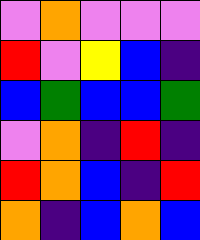[["violet", "orange", "violet", "violet", "violet"], ["red", "violet", "yellow", "blue", "indigo"], ["blue", "green", "blue", "blue", "green"], ["violet", "orange", "indigo", "red", "indigo"], ["red", "orange", "blue", "indigo", "red"], ["orange", "indigo", "blue", "orange", "blue"]]